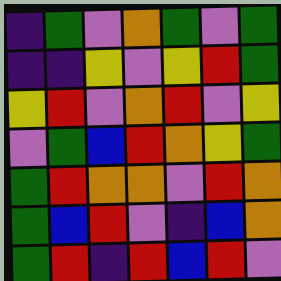[["indigo", "green", "violet", "orange", "green", "violet", "green"], ["indigo", "indigo", "yellow", "violet", "yellow", "red", "green"], ["yellow", "red", "violet", "orange", "red", "violet", "yellow"], ["violet", "green", "blue", "red", "orange", "yellow", "green"], ["green", "red", "orange", "orange", "violet", "red", "orange"], ["green", "blue", "red", "violet", "indigo", "blue", "orange"], ["green", "red", "indigo", "red", "blue", "red", "violet"]]